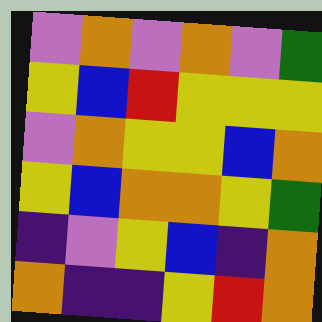[["violet", "orange", "violet", "orange", "violet", "green"], ["yellow", "blue", "red", "yellow", "yellow", "yellow"], ["violet", "orange", "yellow", "yellow", "blue", "orange"], ["yellow", "blue", "orange", "orange", "yellow", "green"], ["indigo", "violet", "yellow", "blue", "indigo", "orange"], ["orange", "indigo", "indigo", "yellow", "red", "orange"]]